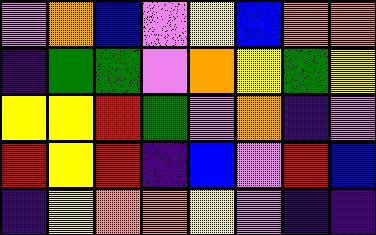[["violet", "orange", "blue", "violet", "yellow", "blue", "orange", "orange"], ["indigo", "green", "green", "violet", "orange", "yellow", "green", "yellow"], ["yellow", "yellow", "red", "green", "violet", "orange", "indigo", "violet"], ["red", "yellow", "red", "indigo", "blue", "violet", "red", "blue"], ["indigo", "yellow", "orange", "orange", "yellow", "violet", "indigo", "indigo"]]